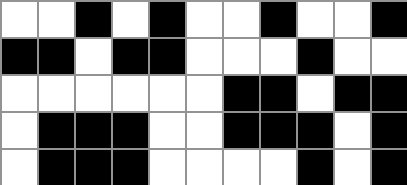[["white", "white", "black", "white", "black", "white", "white", "black", "white", "white", "black"], ["black", "black", "white", "black", "black", "white", "white", "white", "black", "white", "white"], ["white", "white", "white", "white", "white", "white", "black", "black", "white", "black", "black"], ["white", "black", "black", "black", "white", "white", "black", "black", "black", "white", "black"], ["white", "black", "black", "black", "white", "white", "white", "white", "black", "white", "black"]]